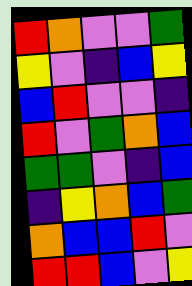[["red", "orange", "violet", "violet", "green"], ["yellow", "violet", "indigo", "blue", "yellow"], ["blue", "red", "violet", "violet", "indigo"], ["red", "violet", "green", "orange", "blue"], ["green", "green", "violet", "indigo", "blue"], ["indigo", "yellow", "orange", "blue", "green"], ["orange", "blue", "blue", "red", "violet"], ["red", "red", "blue", "violet", "yellow"]]